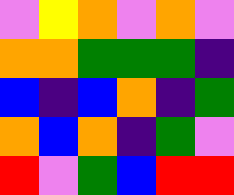[["violet", "yellow", "orange", "violet", "orange", "violet"], ["orange", "orange", "green", "green", "green", "indigo"], ["blue", "indigo", "blue", "orange", "indigo", "green"], ["orange", "blue", "orange", "indigo", "green", "violet"], ["red", "violet", "green", "blue", "red", "red"]]